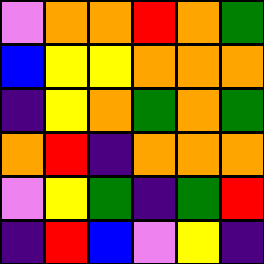[["violet", "orange", "orange", "red", "orange", "green"], ["blue", "yellow", "yellow", "orange", "orange", "orange"], ["indigo", "yellow", "orange", "green", "orange", "green"], ["orange", "red", "indigo", "orange", "orange", "orange"], ["violet", "yellow", "green", "indigo", "green", "red"], ["indigo", "red", "blue", "violet", "yellow", "indigo"]]